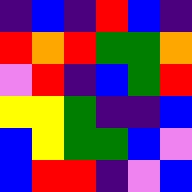[["indigo", "blue", "indigo", "red", "blue", "indigo"], ["red", "orange", "red", "green", "green", "orange"], ["violet", "red", "indigo", "blue", "green", "red"], ["yellow", "yellow", "green", "indigo", "indigo", "blue"], ["blue", "yellow", "green", "green", "blue", "violet"], ["blue", "red", "red", "indigo", "violet", "blue"]]